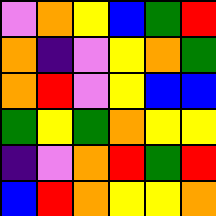[["violet", "orange", "yellow", "blue", "green", "red"], ["orange", "indigo", "violet", "yellow", "orange", "green"], ["orange", "red", "violet", "yellow", "blue", "blue"], ["green", "yellow", "green", "orange", "yellow", "yellow"], ["indigo", "violet", "orange", "red", "green", "red"], ["blue", "red", "orange", "yellow", "yellow", "orange"]]